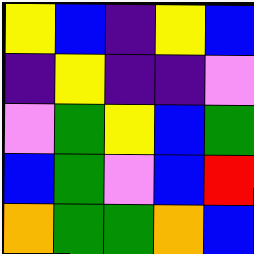[["yellow", "blue", "indigo", "yellow", "blue"], ["indigo", "yellow", "indigo", "indigo", "violet"], ["violet", "green", "yellow", "blue", "green"], ["blue", "green", "violet", "blue", "red"], ["orange", "green", "green", "orange", "blue"]]